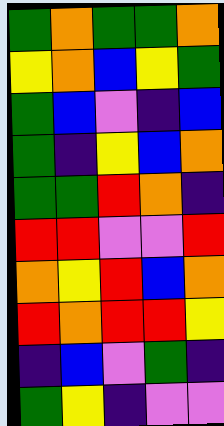[["green", "orange", "green", "green", "orange"], ["yellow", "orange", "blue", "yellow", "green"], ["green", "blue", "violet", "indigo", "blue"], ["green", "indigo", "yellow", "blue", "orange"], ["green", "green", "red", "orange", "indigo"], ["red", "red", "violet", "violet", "red"], ["orange", "yellow", "red", "blue", "orange"], ["red", "orange", "red", "red", "yellow"], ["indigo", "blue", "violet", "green", "indigo"], ["green", "yellow", "indigo", "violet", "violet"]]